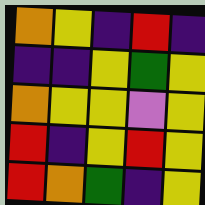[["orange", "yellow", "indigo", "red", "indigo"], ["indigo", "indigo", "yellow", "green", "yellow"], ["orange", "yellow", "yellow", "violet", "yellow"], ["red", "indigo", "yellow", "red", "yellow"], ["red", "orange", "green", "indigo", "yellow"]]